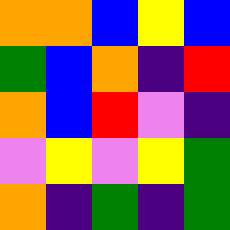[["orange", "orange", "blue", "yellow", "blue"], ["green", "blue", "orange", "indigo", "red"], ["orange", "blue", "red", "violet", "indigo"], ["violet", "yellow", "violet", "yellow", "green"], ["orange", "indigo", "green", "indigo", "green"]]